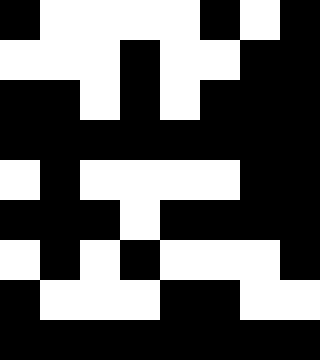[["black", "white", "white", "white", "white", "black", "white", "black"], ["white", "white", "white", "black", "white", "white", "black", "black"], ["black", "black", "white", "black", "white", "black", "black", "black"], ["black", "black", "black", "black", "black", "black", "black", "black"], ["white", "black", "white", "white", "white", "white", "black", "black"], ["black", "black", "black", "white", "black", "black", "black", "black"], ["white", "black", "white", "black", "white", "white", "white", "black"], ["black", "white", "white", "white", "black", "black", "white", "white"], ["black", "black", "black", "black", "black", "black", "black", "black"]]